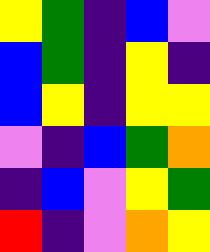[["yellow", "green", "indigo", "blue", "violet"], ["blue", "green", "indigo", "yellow", "indigo"], ["blue", "yellow", "indigo", "yellow", "yellow"], ["violet", "indigo", "blue", "green", "orange"], ["indigo", "blue", "violet", "yellow", "green"], ["red", "indigo", "violet", "orange", "yellow"]]